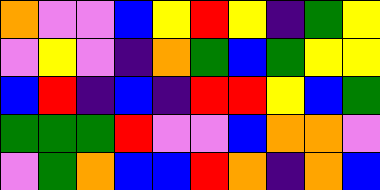[["orange", "violet", "violet", "blue", "yellow", "red", "yellow", "indigo", "green", "yellow"], ["violet", "yellow", "violet", "indigo", "orange", "green", "blue", "green", "yellow", "yellow"], ["blue", "red", "indigo", "blue", "indigo", "red", "red", "yellow", "blue", "green"], ["green", "green", "green", "red", "violet", "violet", "blue", "orange", "orange", "violet"], ["violet", "green", "orange", "blue", "blue", "red", "orange", "indigo", "orange", "blue"]]